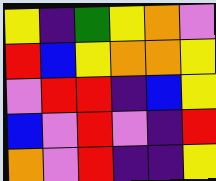[["yellow", "indigo", "green", "yellow", "orange", "violet"], ["red", "blue", "yellow", "orange", "orange", "yellow"], ["violet", "red", "red", "indigo", "blue", "yellow"], ["blue", "violet", "red", "violet", "indigo", "red"], ["orange", "violet", "red", "indigo", "indigo", "yellow"]]